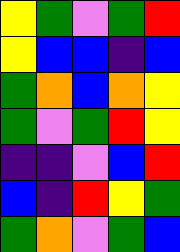[["yellow", "green", "violet", "green", "red"], ["yellow", "blue", "blue", "indigo", "blue"], ["green", "orange", "blue", "orange", "yellow"], ["green", "violet", "green", "red", "yellow"], ["indigo", "indigo", "violet", "blue", "red"], ["blue", "indigo", "red", "yellow", "green"], ["green", "orange", "violet", "green", "blue"]]